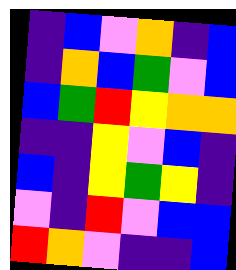[["indigo", "blue", "violet", "orange", "indigo", "blue"], ["indigo", "orange", "blue", "green", "violet", "blue"], ["blue", "green", "red", "yellow", "orange", "orange"], ["indigo", "indigo", "yellow", "violet", "blue", "indigo"], ["blue", "indigo", "yellow", "green", "yellow", "indigo"], ["violet", "indigo", "red", "violet", "blue", "blue"], ["red", "orange", "violet", "indigo", "indigo", "blue"]]